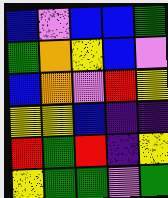[["blue", "violet", "blue", "blue", "green"], ["green", "orange", "yellow", "blue", "violet"], ["blue", "orange", "violet", "red", "yellow"], ["yellow", "yellow", "blue", "indigo", "indigo"], ["red", "green", "red", "indigo", "yellow"], ["yellow", "green", "green", "violet", "green"]]